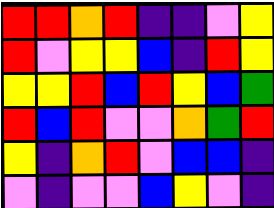[["red", "red", "orange", "red", "indigo", "indigo", "violet", "yellow"], ["red", "violet", "yellow", "yellow", "blue", "indigo", "red", "yellow"], ["yellow", "yellow", "red", "blue", "red", "yellow", "blue", "green"], ["red", "blue", "red", "violet", "violet", "orange", "green", "red"], ["yellow", "indigo", "orange", "red", "violet", "blue", "blue", "indigo"], ["violet", "indigo", "violet", "violet", "blue", "yellow", "violet", "indigo"]]